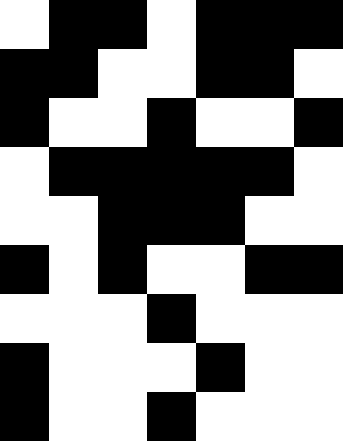[["white", "black", "black", "white", "black", "black", "black"], ["black", "black", "white", "white", "black", "black", "white"], ["black", "white", "white", "black", "white", "white", "black"], ["white", "black", "black", "black", "black", "black", "white"], ["white", "white", "black", "black", "black", "white", "white"], ["black", "white", "black", "white", "white", "black", "black"], ["white", "white", "white", "black", "white", "white", "white"], ["black", "white", "white", "white", "black", "white", "white"], ["black", "white", "white", "black", "white", "white", "white"]]